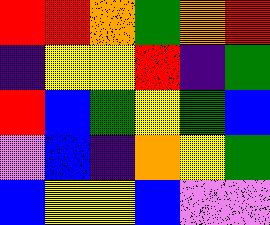[["red", "red", "orange", "green", "orange", "red"], ["indigo", "yellow", "yellow", "red", "indigo", "green"], ["red", "blue", "green", "yellow", "green", "blue"], ["violet", "blue", "indigo", "orange", "yellow", "green"], ["blue", "yellow", "yellow", "blue", "violet", "violet"]]